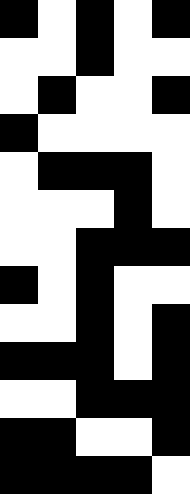[["black", "white", "black", "white", "black"], ["white", "white", "black", "white", "white"], ["white", "black", "white", "white", "black"], ["black", "white", "white", "white", "white"], ["white", "black", "black", "black", "white"], ["white", "white", "white", "black", "white"], ["white", "white", "black", "black", "black"], ["black", "white", "black", "white", "white"], ["white", "white", "black", "white", "black"], ["black", "black", "black", "white", "black"], ["white", "white", "black", "black", "black"], ["black", "black", "white", "white", "black"], ["black", "black", "black", "black", "white"]]